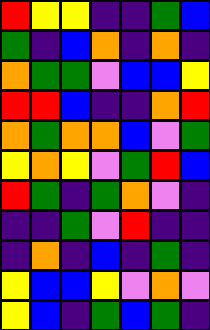[["red", "yellow", "yellow", "indigo", "indigo", "green", "blue"], ["green", "indigo", "blue", "orange", "indigo", "orange", "indigo"], ["orange", "green", "green", "violet", "blue", "blue", "yellow"], ["red", "red", "blue", "indigo", "indigo", "orange", "red"], ["orange", "green", "orange", "orange", "blue", "violet", "green"], ["yellow", "orange", "yellow", "violet", "green", "red", "blue"], ["red", "green", "indigo", "green", "orange", "violet", "indigo"], ["indigo", "indigo", "green", "violet", "red", "indigo", "indigo"], ["indigo", "orange", "indigo", "blue", "indigo", "green", "indigo"], ["yellow", "blue", "blue", "yellow", "violet", "orange", "violet"], ["yellow", "blue", "indigo", "green", "blue", "green", "indigo"]]